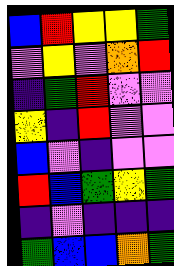[["blue", "red", "yellow", "yellow", "green"], ["violet", "yellow", "violet", "orange", "red"], ["indigo", "green", "red", "violet", "violet"], ["yellow", "indigo", "red", "violet", "violet"], ["blue", "violet", "indigo", "violet", "violet"], ["red", "blue", "green", "yellow", "green"], ["indigo", "violet", "indigo", "indigo", "indigo"], ["green", "blue", "blue", "orange", "green"]]